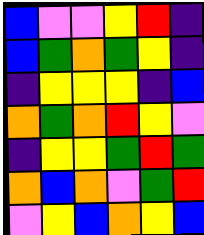[["blue", "violet", "violet", "yellow", "red", "indigo"], ["blue", "green", "orange", "green", "yellow", "indigo"], ["indigo", "yellow", "yellow", "yellow", "indigo", "blue"], ["orange", "green", "orange", "red", "yellow", "violet"], ["indigo", "yellow", "yellow", "green", "red", "green"], ["orange", "blue", "orange", "violet", "green", "red"], ["violet", "yellow", "blue", "orange", "yellow", "blue"]]